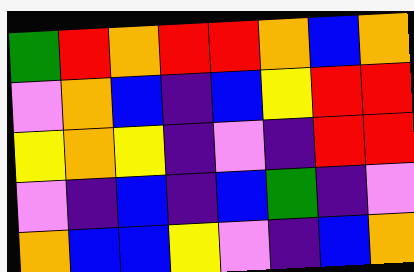[["green", "red", "orange", "red", "red", "orange", "blue", "orange"], ["violet", "orange", "blue", "indigo", "blue", "yellow", "red", "red"], ["yellow", "orange", "yellow", "indigo", "violet", "indigo", "red", "red"], ["violet", "indigo", "blue", "indigo", "blue", "green", "indigo", "violet"], ["orange", "blue", "blue", "yellow", "violet", "indigo", "blue", "orange"]]